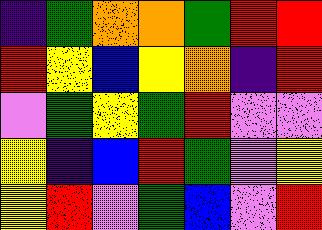[["indigo", "green", "orange", "orange", "green", "red", "red"], ["red", "yellow", "blue", "yellow", "orange", "indigo", "red"], ["violet", "green", "yellow", "green", "red", "violet", "violet"], ["yellow", "indigo", "blue", "red", "green", "violet", "yellow"], ["yellow", "red", "violet", "green", "blue", "violet", "red"]]